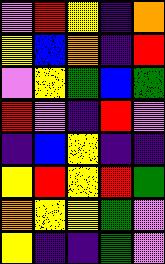[["violet", "red", "yellow", "indigo", "orange"], ["yellow", "blue", "orange", "indigo", "red"], ["violet", "yellow", "green", "blue", "green"], ["red", "violet", "indigo", "red", "violet"], ["indigo", "blue", "yellow", "indigo", "indigo"], ["yellow", "red", "yellow", "red", "green"], ["orange", "yellow", "yellow", "green", "violet"], ["yellow", "indigo", "indigo", "green", "violet"]]